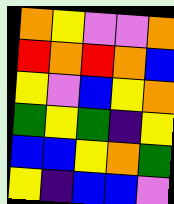[["orange", "yellow", "violet", "violet", "orange"], ["red", "orange", "red", "orange", "blue"], ["yellow", "violet", "blue", "yellow", "orange"], ["green", "yellow", "green", "indigo", "yellow"], ["blue", "blue", "yellow", "orange", "green"], ["yellow", "indigo", "blue", "blue", "violet"]]